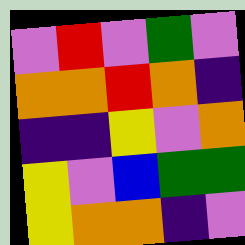[["violet", "red", "violet", "green", "violet"], ["orange", "orange", "red", "orange", "indigo"], ["indigo", "indigo", "yellow", "violet", "orange"], ["yellow", "violet", "blue", "green", "green"], ["yellow", "orange", "orange", "indigo", "violet"]]